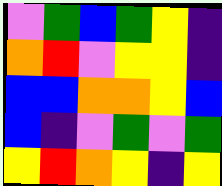[["violet", "green", "blue", "green", "yellow", "indigo"], ["orange", "red", "violet", "yellow", "yellow", "indigo"], ["blue", "blue", "orange", "orange", "yellow", "blue"], ["blue", "indigo", "violet", "green", "violet", "green"], ["yellow", "red", "orange", "yellow", "indigo", "yellow"]]